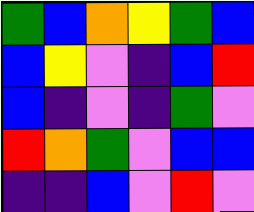[["green", "blue", "orange", "yellow", "green", "blue"], ["blue", "yellow", "violet", "indigo", "blue", "red"], ["blue", "indigo", "violet", "indigo", "green", "violet"], ["red", "orange", "green", "violet", "blue", "blue"], ["indigo", "indigo", "blue", "violet", "red", "violet"]]